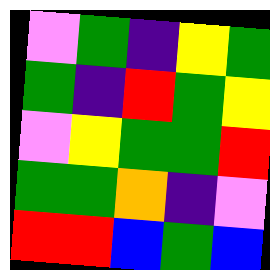[["violet", "green", "indigo", "yellow", "green"], ["green", "indigo", "red", "green", "yellow"], ["violet", "yellow", "green", "green", "red"], ["green", "green", "orange", "indigo", "violet"], ["red", "red", "blue", "green", "blue"]]